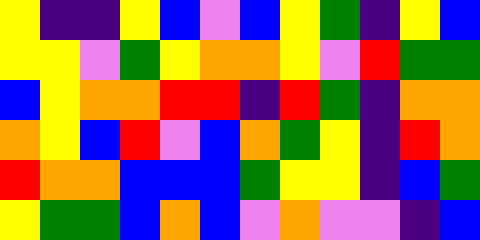[["yellow", "indigo", "indigo", "yellow", "blue", "violet", "blue", "yellow", "green", "indigo", "yellow", "blue"], ["yellow", "yellow", "violet", "green", "yellow", "orange", "orange", "yellow", "violet", "red", "green", "green"], ["blue", "yellow", "orange", "orange", "red", "red", "indigo", "red", "green", "indigo", "orange", "orange"], ["orange", "yellow", "blue", "red", "violet", "blue", "orange", "green", "yellow", "indigo", "red", "orange"], ["red", "orange", "orange", "blue", "blue", "blue", "green", "yellow", "yellow", "indigo", "blue", "green"], ["yellow", "green", "green", "blue", "orange", "blue", "violet", "orange", "violet", "violet", "indigo", "blue"]]